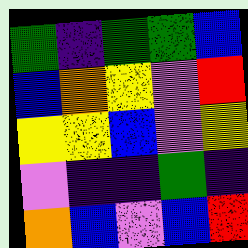[["green", "indigo", "green", "green", "blue"], ["blue", "orange", "yellow", "violet", "red"], ["yellow", "yellow", "blue", "violet", "yellow"], ["violet", "indigo", "indigo", "green", "indigo"], ["orange", "blue", "violet", "blue", "red"]]